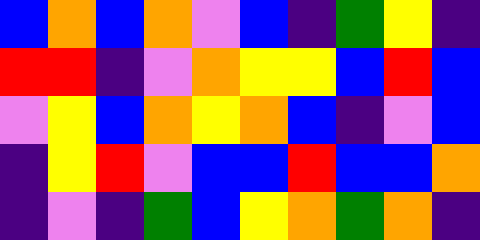[["blue", "orange", "blue", "orange", "violet", "blue", "indigo", "green", "yellow", "indigo"], ["red", "red", "indigo", "violet", "orange", "yellow", "yellow", "blue", "red", "blue"], ["violet", "yellow", "blue", "orange", "yellow", "orange", "blue", "indigo", "violet", "blue"], ["indigo", "yellow", "red", "violet", "blue", "blue", "red", "blue", "blue", "orange"], ["indigo", "violet", "indigo", "green", "blue", "yellow", "orange", "green", "orange", "indigo"]]